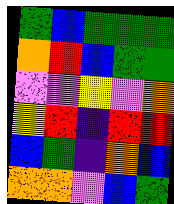[["green", "blue", "green", "green", "green"], ["orange", "red", "blue", "green", "green"], ["violet", "violet", "yellow", "violet", "orange"], ["yellow", "red", "indigo", "red", "red"], ["blue", "green", "indigo", "orange", "blue"], ["orange", "orange", "violet", "blue", "green"]]